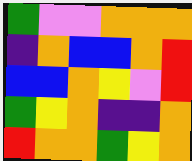[["green", "violet", "violet", "orange", "orange", "orange"], ["indigo", "orange", "blue", "blue", "orange", "red"], ["blue", "blue", "orange", "yellow", "violet", "red"], ["green", "yellow", "orange", "indigo", "indigo", "orange"], ["red", "orange", "orange", "green", "yellow", "orange"]]